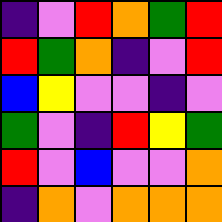[["indigo", "violet", "red", "orange", "green", "red"], ["red", "green", "orange", "indigo", "violet", "red"], ["blue", "yellow", "violet", "violet", "indigo", "violet"], ["green", "violet", "indigo", "red", "yellow", "green"], ["red", "violet", "blue", "violet", "violet", "orange"], ["indigo", "orange", "violet", "orange", "orange", "orange"]]